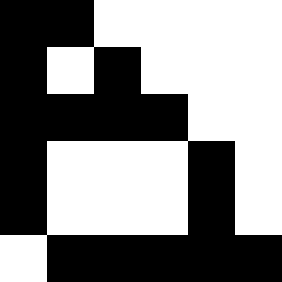[["black", "black", "white", "white", "white", "white"], ["black", "white", "black", "white", "white", "white"], ["black", "black", "black", "black", "white", "white"], ["black", "white", "white", "white", "black", "white"], ["black", "white", "white", "white", "black", "white"], ["white", "black", "black", "black", "black", "black"]]